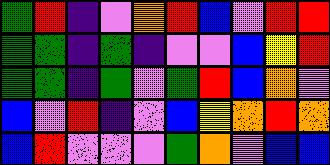[["green", "red", "indigo", "violet", "orange", "red", "blue", "violet", "red", "red"], ["green", "green", "indigo", "green", "indigo", "violet", "violet", "blue", "yellow", "red"], ["green", "green", "indigo", "green", "violet", "green", "red", "blue", "orange", "violet"], ["blue", "violet", "red", "indigo", "violet", "blue", "yellow", "orange", "red", "orange"], ["blue", "red", "violet", "violet", "violet", "green", "orange", "violet", "blue", "blue"]]